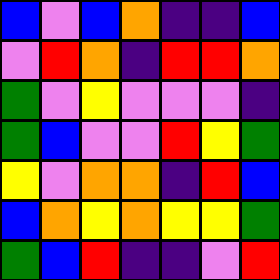[["blue", "violet", "blue", "orange", "indigo", "indigo", "blue"], ["violet", "red", "orange", "indigo", "red", "red", "orange"], ["green", "violet", "yellow", "violet", "violet", "violet", "indigo"], ["green", "blue", "violet", "violet", "red", "yellow", "green"], ["yellow", "violet", "orange", "orange", "indigo", "red", "blue"], ["blue", "orange", "yellow", "orange", "yellow", "yellow", "green"], ["green", "blue", "red", "indigo", "indigo", "violet", "red"]]